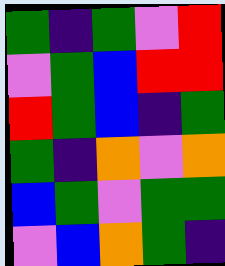[["green", "indigo", "green", "violet", "red"], ["violet", "green", "blue", "red", "red"], ["red", "green", "blue", "indigo", "green"], ["green", "indigo", "orange", "violet", "orange"], ["blue", "green", "violet", "green", "green"], ["violet", "blue", "orange", "green", "indigo"]]